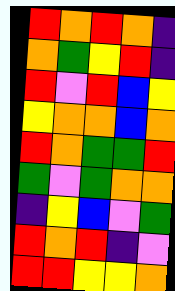[["red", "orange", "red", "orange", "indigo"], ["orange", "green", "yellow", "red", "indigo"], ["red", "violet", "red", "blue", "yellow"], ["yellow", "orange", "orange", "blue", "orange"], ["red", "orange", "green", "green", "red"], ["green", "violet", "green", "orange", "orange"], ["indigo", "yellow", "blue", "violet", "green"], ["red", "orange", "red", "indigo", "violet"], ["red", "red", "yellow", "yellow", "orange"]]